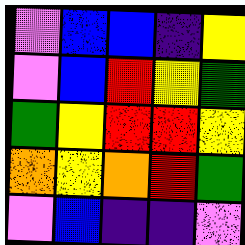[["violet", "blue", "blue", "indigo", "yellow"], ["violet", "blue", "red", "yellow", "green"], ["green", "yellow", "red", "red", "yellow"], ["orange", "yellow", "orange", "red", "green"], ["violet", "blue", "indigo", "indigo", "violet"]]